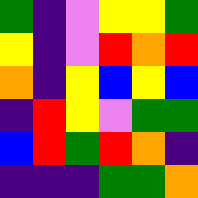[["green", "indigo", "violet", "yellow", "yellow", "green"], ["yellow", "indigo", "violet", "red", "orange", "red"], ["orange", "indigo", "yellow", "blue", "yellow", "blue"], ["indigo", "red", "yellow", "violet", "green", "green"], ["blue", "red", "green", "red", "orange", "indigo"], ["indigo", "indigo", "indigo", "green", "green", "orange"]]